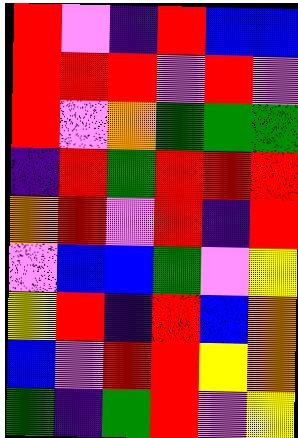[["red", "violet", "indigo", "red", "blue", "blue"], ["red", "red", "red", "violet", "red", "violet"], ["red", "violet", "orange", "green", "green", "green"], ["indigo", "red", "green", "red", "red", "red"], ["orange", "red", "violet", "red", "indigo", "red"], ["violet", "blue", "blue", "green", "violet", "yellow"], ["yellow", "red", "indigo", "red", "blue", "orange"], ["blue", "violet", "red", "red", "yellow", "orange"], ["green", "indigo", "green", "red", "violet", "yellow"]]